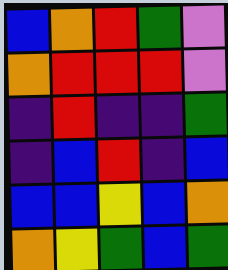[["blue", "orange", "red", "green", "violet"], ["orange", "red", "red", "red", "violet"], ["indigo", "red", "indigo", "indigo", "green"], ["indigo", "blue", "red", "indigo", "blue"], ["blue", "blue", "yellow", "blue", "orange"], ["orange", "yellow", "green", "blue", "green"]]